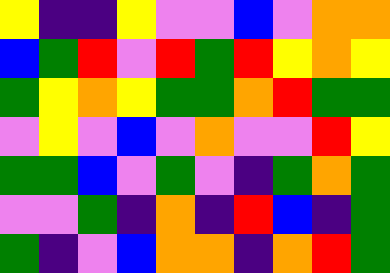[["yellow", "indigo", "indigo", "yellow", "violet", "violet", "blue", "violet", "orange", "orange"], ["blue", "green", "red", "violet", "red", "green", "red", "yellow", "orange", "yellow"], ["green", "yellow", "orange", "yellow", "green", "green", "orange", "red", "green", "green"], ["violet", "yellow", "violet", "blue", "violet", "orange", "violet", "violet", "red", "yellow"], ["green", "green", "blue", "violet", "green", "violet", "indigo", "green", "orange", "green"], ["violet", "violet", "green", "indigo", "orange", "indigo", "red", "blue", "indigo", "green"], ["green", "indigo", "violet", "blue", "orange", "orange", "indigo", "orange", "red", "green"]]